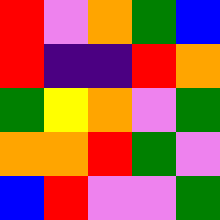[["red", "violet", "orange", "green", "blue"], ["red", "indigo", "indigo", "red", "orange"], ["green", "yellow", "orange", "violet", "green"], ["orange", "orange", "red", "green", "violet"], ["blue", "red", "violet", "violet", "green"]]